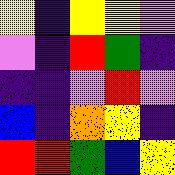[["yellow", "indigo", "yellow", "yellow", "violet"], ["violet", "indigo", "red", "green", "indigo"], ["indigo", "indigo", "violet", "red", "violet"], ["blue", "indigo", "orange", "yellow", "indigo"], ["red", "red", "green", "blue", "yellow"]]